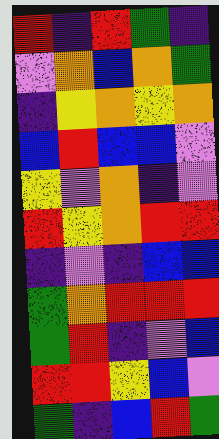[["red", "indigo", "red", "green", "indigo"], ["violet", "orange", "blue", "orange", "green"], ["indigo", "yellow", "orange", "yellow", "orange"], ["blue", "red", "blue", "blue", "violet"], ["yellow", "violet", "orange", "indigo", "violet"], ["red", "yellow", "orange", "red", "red"], ["indigo", "violet", "indigo", "blue", "blue"], ["green", "orange", "red", "red", "red"], ["green", "red", "indigo", "violet", "blue"], ["red", "red", "yellow", "blue", "violet"], ["green", "indigo", "blue", "red", "green"]]